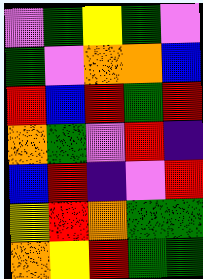[["violet", "green", "yellow", "green", "violet"], ["green", "violet", "orange", "orange", "blue"], ["red", "blue", "red", "green", "red"], ["orange", "green", "violet", "red", "indigo"], ["blue", "red", "indigo", "violet", "red"], ["yellow", "red", "orange", "green", "green"], ["orange", "yellow", "red", "green", "green"]]